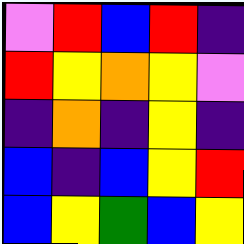[["violet", "red", "blue", "red", "indigo"], ["red", "yellow", "orange", "yellow", "violet"], ["indigo", "orange", "indigo", "yellow", "indigo"], ["blue", "indigo", "blue", "yellow", "red"], ["blue", "yellow", "green", "blue", "yellow"]]